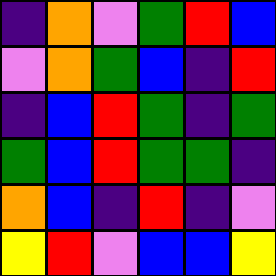[["indigo", "orange", "violet", "green", "red", "blue"], ["violet", "orange", "green", "blue", "indigo", "red"], ["indigo", "blue", "red", "green", "indigo", "green"], ["green", "blue", "red", "green", "green", "indigo"], ["orange", "blue", "indigo", "red", "indigo", "violet"], ["yellow", "red", "violet", "blue", "blue", "yellow"]]